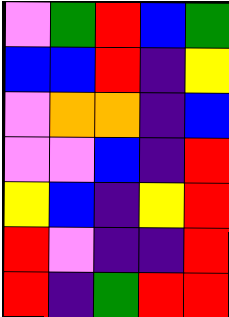[["violet", "green", "red", "blue", "green"], ["blue", "blue", "red", "indigo", "yellow"], ["violet", "orange", "orange", "indigo", "blue"], ["violet", "violet", "blue", "indigo", "red"], ["yellow", "blue", "indigo", "yellow", "red"], ["red", "violet", "indigo", "indigo", "red"], ["red", "indigo", "green", "red", "red"]]